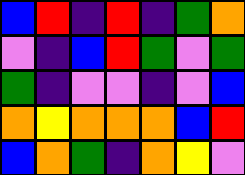[["blue", "red", "indigo", "red", "indigo", "green", "orange"], ["violet", "indigo", "blue", "red", "green", "violet", "green"], ["green", "indigo", "violet", "violet", "indigo", "violet", "blue"], ["orange", "yellow", "orange", "orange", "orange", "blue", "red"], ["blue", "orange", "green", "indigo", "orange", "yellow", "violet"]]